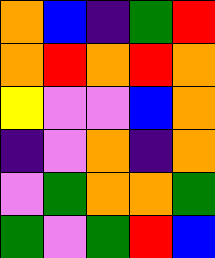[["orange", "blue", "indigo", "green", "red"], ["orange", "red", "orange", "red", "orange"], ["yellow", "violet", "violet", "blue", "orange"], ["indigo", "violet", "orange", "indigo", "orange"], ["violet", "green", "orange", "orange", "green"], ["green", "violet", "green", "red", "blue"]]